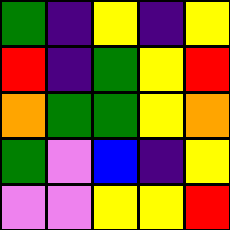[["green", "indigo", "yellow", "indigo", "yellow"], ["red", "indigo", "green", "yellow", "red"], ["orange", "green", "green", "yellow", "orange"], ["green", "violet", "blue", "indigo", "yellow"], ["violet", "violet", "yellow", "yellow", "red"]]